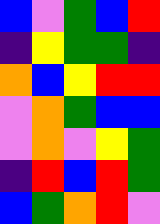[["blue", "violet", "green", "blue", "red"], ["indigo", "yellow", "green", "green", "indigo"], ["orange", "blue", "yellow", "red", "red"], ["violet", "orange", "green", "blue", "blue"], ["violet", "orange", "violet", "yellow", "green"], ["indigo", "red", "blue", "red", "green"], ["blue", "green", "orange", "red", "violet"]]